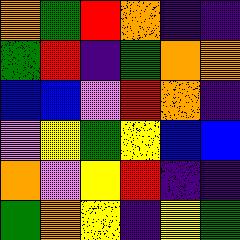[["orange", "green", "red", "orange", "indigo", "indigo"], ["green", "red", "indigo", "green", "orange", "orange"], ["blue", "blue", "violet", "red", "orange", "indigo"], ["violet", "yellow", "green", "yellow", "blue", "blue"], ["orange", "violet", "yellow", "red", "indigo", "indigo"], ["green", "orange", "yellow", "indigo", "yellow", "green"]]